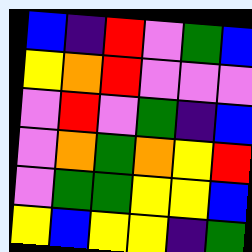[["blue", "indigo", "red", "violet", "green", "blue"], ["yellow", "orange", "red", "violet", "violet", "violet"], ["violet", "red", "violet", "green", "indigo", "blue"], ["violet", "orange", "green", "orange", "yellow", "red"], ["violet", "green", "green", "yellow", "yellow", "blue"], ["yellow", "blue", "yellow", "yellow", "indigo", "green"]]